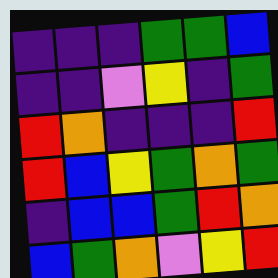[["indigo", "indigo", "indigo", "green", "green", "blue"], ["indigo", "indigo", "violet", "yellow", "indigo", "green"], ["red", "orange", "indigo", "indigo", "indigo", "red"], ["red", "blue", "yellow", "green", "orange", "green"], ["indigo", "blue", "blue", "green", "red", "orange"], ["blue", "green", "orange", "violet", "yellow", "red"]]